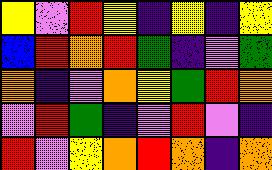[["yellow", "violet", "red", "yellow", "indigo", "yellow", "indigo", "yellow"], ["blue", "red", "orange", "red", "green", "indigo", "violet", "green"], ["orange", "indigo", "violet", "orange", "yellow", "green", "red", "orange"], ["violet", "red", "green", "indigo", "violet", "red", "violet", "indigo"], ["red", "violet", "yellow", "orange", "red", "orange", "indigo", "orange"]]